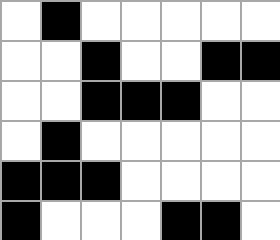[["white", "black", "white", "white", "white", "white", "white"], ["white", "white", "black", "white", "white", "black", "black"], ["white", "white", "black", "black", "black", "white", "white"], ["white", "black", "white", "white", "white", "white", "white"], ["black", "black", "black", "white", "white", "white", "white"], ["black", "white", "white", "white", "black", "black", "white"]]